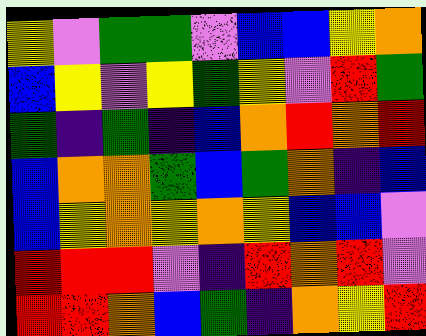[["yellow", "violet", "green", "green", "violet", "blue", "blue", "yellow", "orange"], ["blue", "yellow", "violet", "yellow", "green", "yellow", "violet", "red", "green"], ["green", "indigo", "green", "indigo", "blue", "orange", "red", "orange", "red"], ["blue", "orange", "orange", "green", "blue", "green", "orange", "indigo", "blue"], ["blue", "yellow", "orange", "yellow", "orange", "yellow", "blue", "blue", "violet"], ["red", "red", "red", "violet", "indigo", "red", "orange", "red", "violet"], ["red", "red", "orange", "blue", "green", "indigo", "orange", "yellow", "red"]]